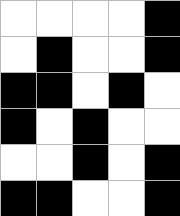[["white", "white", "white", "white", "black"], ["white", "black", "white", "white", "black"], ["black", "black", "white", "black", "white"], ["black", "white", "black", "white", "white"], ["white", "white", "black", "white", "black"], ["black", "black", "white", "white", "black"]]